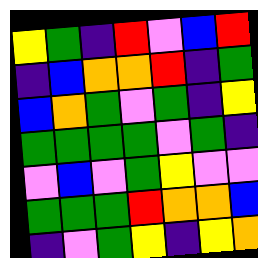[["yellow", "green", "indigo", "red", "violet", "blue", "red"], ["indigo", "blue", "orange", "orange", "red", "indigo", "green"], ["blue", "orange", "green", "violet", "green", "indigo", "yellow"], ["green", "green", "green", "green", "violet", "green", "indigo"], ["violet", "blue", "violet", "green", "yellow", "violet", "violet"], ["green", "green", "green", "red", "orange", "orange", "blue"], ["indigo", "violet", "green", "yellow", "indigo", "yellow", "orange"]]